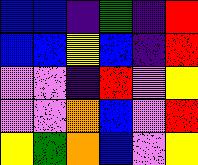[["blue", "blue", "indigo", "green", "indigo", "red"], ["blue", "blue", "yellow", "blue", "indigo", "red"], ["violet", "violet", "indigo", "red", "violet", "yellow"], ["violet", "violet", "orange", "blue", "violet", "red"], ["yellow", "green", "orange", "blue", "violet", "yellow"]]